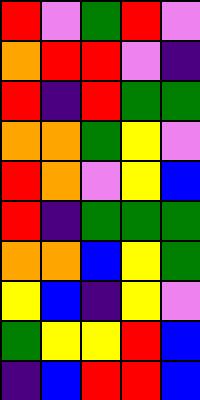[["red", "violet", "green", "red", "violet"], ["orange", "red", "red", "violet", "indigo"], ["red", "indigo", "red", "green", "green"], ["orange", "orange", "green", "yellow", "violet"], ["red", "orange", "violet", "yellow", "blue"], ["red", "indigo", "green", "green", "green"], ["orange", "orange", "blue", "yellow", "green"], ["yellow", "blue", "indigo", "yellow", "violet"], ["green", "yellow", "yellow", "red", "blue"], ["indigo", "blue", "red", "red", "blue"]]